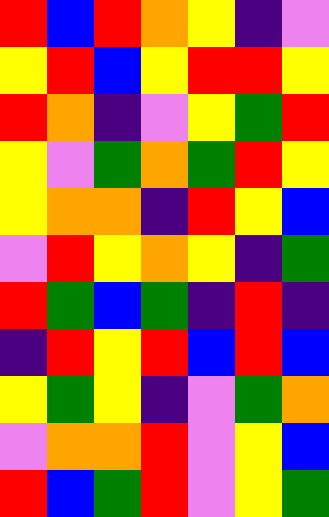[["red", "blue", "red", "orange", "yellow", "indigo", "violet"], ["yellow", "red", "blue", "yellow", "red", "red", "yellow"], ["red", "orange", "indigo", "violet", "yellow", "green", "red"], ["yellow", "violet", "green", "orange", "green", "red", "yellow"], ["yellow", "orange", "orange", "indigo", "red", "yellow", "blue"], ["violet", "red", "yellow", "orange", "yellow", "indigo", "green"], ["red", "green", "blue", "green", "indigo", "red", "indigo"], ["indigo", "red", "yellow", "red", "blue", "red", "blue"], ["yellow", "green", "yellow", "indigo", "violet", "green", "orange"], ["violet", "orange", "orange", "red", "violet", "yellow", "blue"], ["red", "blue", "green", "red", "violet", "yellow", "green"]]